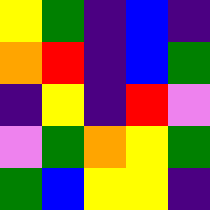[["yellow", "green", "indigo", "blue", "indigo"], ["orange", "red", "indigo", "blue", "green"], ["indigo", "yellow", "indigo", "red", "violet"], ["violet", "green", "orange", "yellow", "green"], ["green", "blue", "yellow", "yellow", "indigo"]]